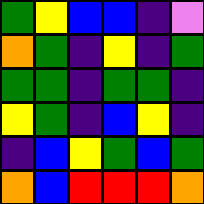[["green", "yellow", "blue", "blue", "indigo", "violet"], ["orange", "green", "indigo", "yellow", "indigo", "green"], ["green", "green", "indigo", "green", "green", "indigo"], ["yellow", "green", "indigo", "blue", "yellow", "indigo"], ["indigo", "blue", "yellow", "green", "blue", "green"], ["orange", "blue", "red", "red", "red", "orange"]]